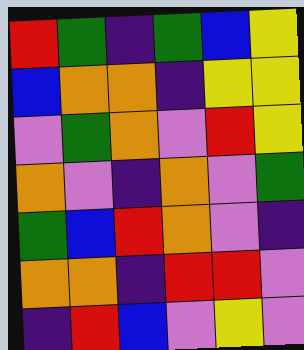[["red", "green", "indigo", "green", "blue", "yellow"], ["blue", "orange", "orange", "indigo", "yellow", "yellow"], ["violet", "green", "orange", "violet", "red", "yellow"], ["orange", "violet", "indigo", "orange", "violet", "green"], ["green", "blue", "red", "orange", "violet", "indigo"], ["orange", "orange", "indigo", "red", "red", "violet"], ["indigo", "red", "blue", "violet", "yellow", "violet"]]